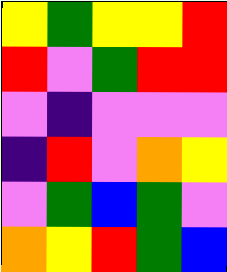[["yellow", "green", "yellow", "yellow", "red"], ["red", "violet", "green", "red", "red"], ["violet", "indigo", "violet", "violet", "violet"], ["indigo", "red", "violet", "orange", "yellow"], ["violet", "green", "blue", "green", "violet"], ["orange", "yellow", "red", "green", "blue"]]